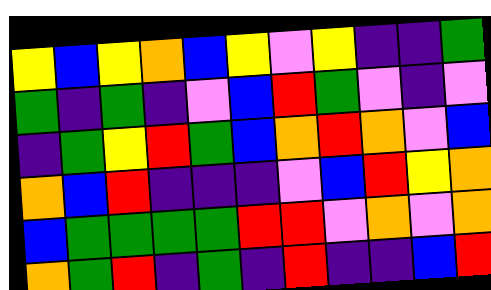[["yellow", "blue", "yellow", "orange", "blue", "yellow", "violet", "yellow", "indigo", "indigo", "green"], ["green", "indigo", "green", "indigo", "violet", "blue", "red", "green", "violet", "indigo", "violet"], ["indigo", "green", "yellow", "red", "green", "blue", "orange", "red", "orange", "violet", "blue"], ["orange", "blue", "red", "indigo", "indigo", "indigo", "violet", "blue", "red", "yellow", "orange"], ["blue", "green", "green", "green", "green", "red", "red", "violet", "orange", "violet", "orange"], ["orange", "green", "red", "indigo", "green", "indigo", "red", "indigo", "indigo", "blue", "red"]]